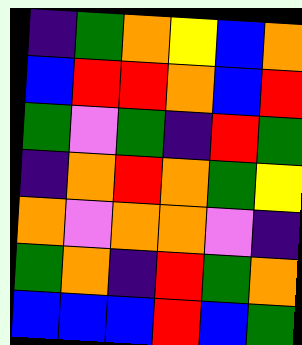[["indigo", "green", "orange", "yellow", "blue", "orange"], ["blue", "red", "red", "orange", "blue", "red"], ["green", "violet", "green", "indigo", "red", "green"], ["indigo", "orange", "red", "orange", "green", "yellow"], ["orange", "violet", "orange", "orange", "violet", "indigo"], ["green", "orange", "indigo", "red", "green", "orange"], ["blue", "blue", "blue", "red", "blue", "green"]]